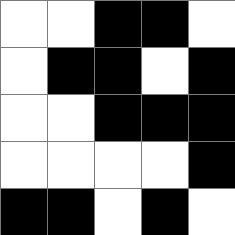[["white", "white", "black", "black", "white"], ["white", "black", "black", "white", "black"], ["white", "white", "black", "black", "black"], ["white", "white", "white", "white", "black"], ["black", "black", "white", "black", "white"]]